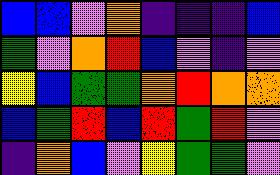[["blue", "blue", "violet", "orange", "indigo", "indigo", "indigo", "blue"], ["green", "violet", "orange", "red", "blue", "violet", "indigo", "violet"], ["yellow", "blue", "green", "green", "orange", "red", "orange", "orange"], ["blue", "green", "red", "blue", "red", "green", "red", "violet"], ["indigo", "orange", "blue", "violet", "yellow", "green", "green", "violet"]]